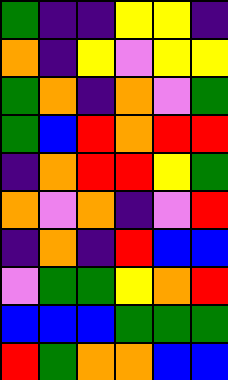[["green", "indigo", "indigo", "yellow", "yellow", "indigo"], ["orange", "indigo", "yellow", "violet", "yellow", "yellow"], ["green", "orange", "indigo", "orange", "violet", "green"], ["green", "blue", "red", "orange", "red", "red"], ["indigo", "orange", "red", "red", "yellow", "green"], ["orange", "violet", "orange", "indigo", "violet", "red"], ["indigo", "orange", "indigo", "red", "blue", "blue"], ["violet", "green", "green", "yellow", "orange", "red"], ["blue", "blue", "blue", "green", "green", "green"], ["red", "green", "orange", "orange", "blue", "blue"]]